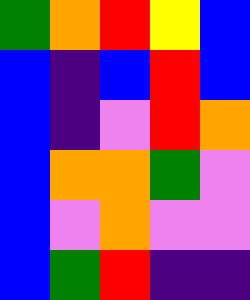[["green", "orange", "red", "yellow", "blue"], ["blue", "indigo", "blue", "red", "blue"], ["blue", "indigo", "violet", "red", "orange"], ["blue", "orange", "orange", "green", "violet"], ["blue", "violet", "orange", "violet", "violet"], ["blue", "green", "red", "indigo", "indigo"]]